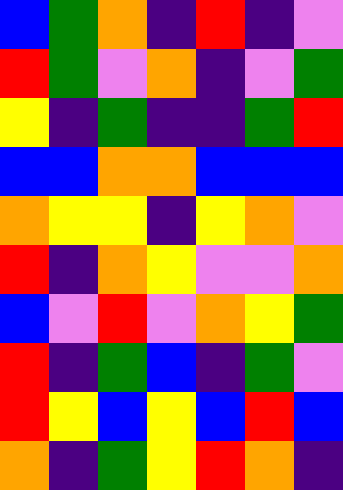[["blue", "green", "orange", "indigo", "red", "indigo", "violet"], ["red", "green", "violet", "orange", "indigo", "violet", "green"], ["yellow", "indigo", "green", "indigo", "indigo", "green", "red"], ["blue", "blue", "orange", "orange", "blue", "blue", "blue"], ["orange", "yellow", "yellow", "indigo", "yellow", "orange", "violet"], ["red", "indigo", "orange", "yellow", "violet", "violet", "orange"], ["blue", "violet", "red", "violet", "orange", "yellow", "green"], ["red", "indigo", "green", "blue", "indigo", "green", "violet"], ["red", "yellow", "blue", "yellow", "blue", "red", "blue"], ["orange", "indigo", "green", "yellow", "red", "orange", "indigo"]]